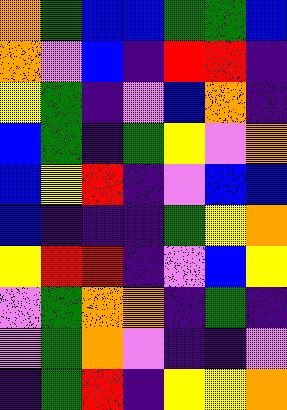[["orange", "green", "blue", "blue", "green", "green", "blue"], ["orange", "violet", "blue", "indigo", "red", "red", "indigo"], ["yellow", "green", "indigo", "violet", "blue", "orange", "indigo"], ["blue", "green", "indigo", "green", "yellow", "violet", "orange"], ["blue", "yellow", "red", "indigo", "violet", "blue", "blue"], ["blue", "indigo", "indigo", "indigo", "green", "yellow", "orange"], ["yellow", "red", "red", "indigo", "violet", "blue", "yellow"], ["violet", "green", "orange", "orange", "indigo", "green", "indigo"], ["violet", "green", "orange", "violet", "indigo", "indigo", "violet"], ["indigo", "green", "red", "indigo", "yellow", "yellow", "orange"]]